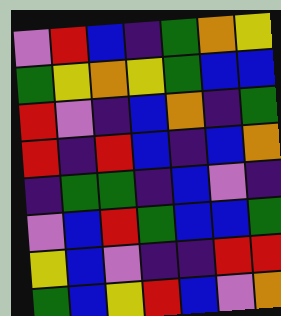[["violet", "red", "blue", "indigo", "green", "orange", "yellow"], ["green", "yellow", "orange", "yellow", "green", "blue", "blue"], ["red", "violet", "indigo", "blue", "orange", "indigo", "green"], ["red", "indigo", "red", "blue", "indigo", "blue", "orange"], ["indigo", "green", "green", "indigo", "blue", "violet", "indigo"], ["violet", "blue", "red", "green", "blue", "blue", "green"], ["yellow", "blue", "violet", "indigo", "indigo", "red", "red"], ["green", "blue", "yellow", "red", "blue", "violet", "orange"]]